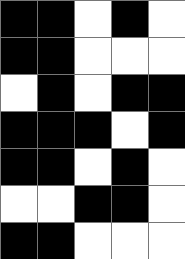[["black", "black", "white", "black", "white"], ["black", "black", "white", "white", "white"], ["white", "black", "white", "black", "black"], ["black", "black", "black", "white", "black"], ["black", "black", "white", "black", "white"], ["white", "white", "black", "black", "white"], ["black", "black", "white", "white", "white"]]